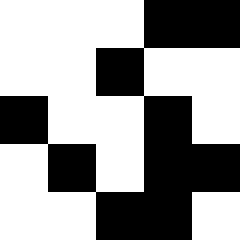[["white", "white", "white", "black", "black"], ["white", "white", "black", "white", "white"], ["black", "white", "white", "black", "white"], ["white", "black", "white", "black", "black"], ["white", "white", "black", "black", "white"]]